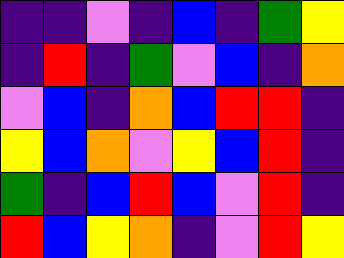[["indigo", "indigo", "violet", "indigo", "blue", "indigo", "green", "yellow"], ["indigo", "red", "indigo", "green", "violet", "blue", "indigo", "orange"], ["violet", "blue", "indigo", "orange", "blue", "red", "red", "indigo"], ["yellow", "blue", "orange", "violet", "yellow", "blue", "red", "indigo"], ["green", "indigo", "blue", "red", "blue", "violet", "red", "indigo"], ["red", "blue", "yellow", "orange", "indigo", "violet", "red", "yellow"]]